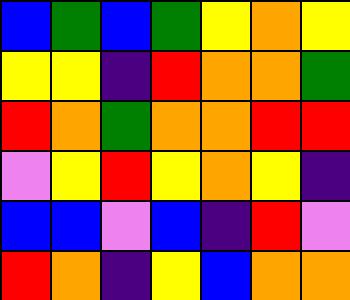[["blue", "green", "blue", "green", "yellow", "orange", "yellow"], ["yellow", "yellow", "indigo", "red", "orange", "orange", "green"], ["red", "orange", "green", "orange", "orange", "red", "red"], ["violet", "yellow", "red", "yellow", "orange", "yellow", "indigo"], ["blue", "blue", "violet", "blue", "indigo", "red", "violet"], ["red", "orange", "indigo", "yellow", "blue", "orange", "orange"]]